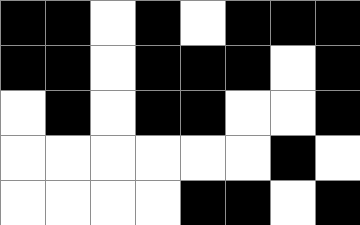[["black", "black", "white", "black", "white", "black", "black", "black"], ["black", "black", "white", "black", "black", "black", "white", "black"], ["white", "black", "white", "black", "black", "white", "white", "black"], ["white", "white", "white", "white", "white", "white", "black", "white"], ["white", "white", "white", "white", "black", "black", "white", "black"]]